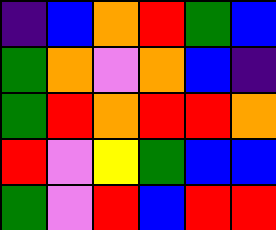[["indigo", "blue", "orange", "red", "green", "blue"], ["green", "orange", "violet", "orange", "blue", "indigo"], ["green", "red", "orange", "red", "red", "orange"], ["red", "violet", "yellow", "green", "blue", "blue"], ["green", "violet", "red", "blue", "red", "red"]]